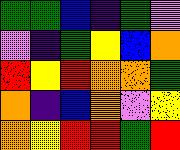[["green", "green", "blue", "indigo", "green", "violet"], ["violet", "indigo", "green", "yellow", "blue", "orange"], ["red", "yellow", "red", "orange", "orange", "green"], ["orange", "indigo", "blue", "orange", "violet", "yellow"], ["orange", "yellow", "red", "red", "green", "red"]]